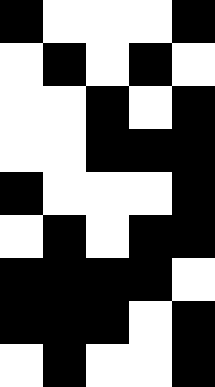[["black", "white", "white", "white", "black"], ["white", "black", "white", "black", "white"], ["white", "white", "black", "white", "black"], ["white", "white", "black", "black", "black"], ["black", "white", "white", "white", "black"], ["white", "black", "white", "black", "black"], ["black", "black", "black", "black", "white"], ["black", "black", "black", "white", "black"], ["white", "black", "white", "white", "black"]]